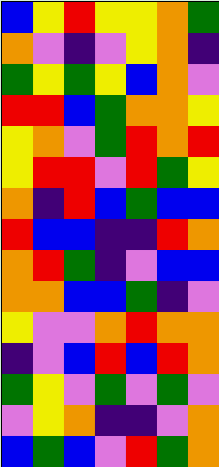[["blue", "yellow", "red", "yellow", "yellow", "orange", "green"], ["orange", "violet", "indigo", "violet", "yellow", "orange", "indigo"], ["green", "yellow", "green", "yellow", "blue", "orange", "violet"], ["red", "red", "blue", "green", "orange", "orange", "yellow"], ["yellow", "orange", "violet", "green", "red", "orange", "red"], ["yellow", "red", "red", "violet", "red", "green", "yellow"], ["orange", "indigo", "red", "blue", "green", "blue", "blue"], ["red", "blue", "blue", "indigo", "indigo", "red", "orange"], ["orange", "red", "green", "indigo", "violet", "blue", "blue"], ["orange", "orange", "blue", "blue", "green", "indigo", "violet"], ["yellow", "violet", "violet", "orange", "red", "orange", "orange"], ["indigo", "violet", "blue", "red", "blue", "red", "orange"], ["green", "yellow", "violet", "green", "violet", "green", "violet"], ["violet", "yellow", "orange", "indigo", "indigo", "violet", "orange"], ["blue", "green", "blue", "violet", "red", "green", "orange"]]